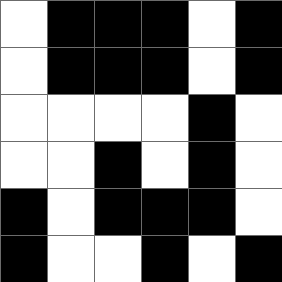[["white", "black", "black", "black", "white", "black"], ["white", "black", "black", "black", "white", "black"], ["white", "white", "white", "white", "black", "white"], ["white", "white", "black", "white", "black", "white"], ["black", "white", "black", "black", "black", "white"], ["black", "white", "white", "black", "white", "black"]]